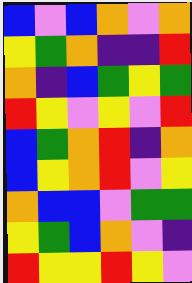[["blue", "violet", "blue", "orange", "violet", "orange"], ["yellow", "green", "orange", "indigo", "indigo", "red"], ["orange", "indigo", "blue", "green", "yellow", "green"], ["red", "yellow", "violet", "yellow", "violet", "red"], ["blue", "green", "orange", "red", "indigo", "orange"], ["blue", "yellow", "orange", "red", "violet", "yellow"], ["orange", "blue", "blue", "violet", "green", "green"], ["yellow", "green", "blue", "orange", "violet", "indigo"], ["red", "yellow", "yellow", "red", "yellow", "violet"]]